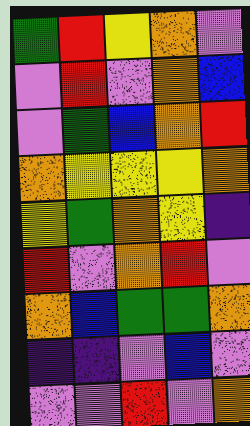[["green", "red", "yellow", "orange", "violet"], ["violet", "red", "violet", "orange", "blue"], ["violet", "green", "blue", "orange", "red"], ["orange", "yellow", "yellow", "yellow", "orange"], ["yellow", "green", "orange", "yellow", "indigo"], ["red", "violet", "orange", "red", "violet"], ["orange", "blue", "green", "green", "orange"], ["indigo", "indigo", "violet", "blue", "violet"], ["violet", "violet", "red", "violet", "orange"]]